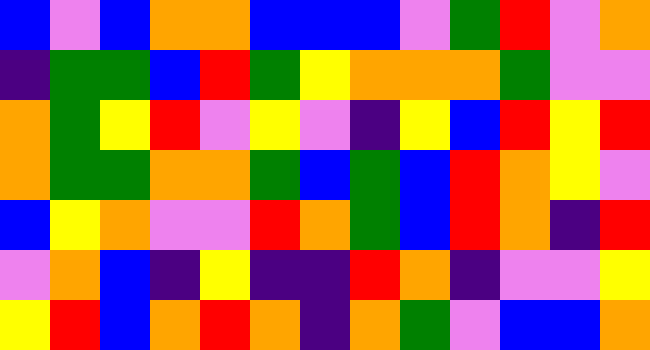[["blue", "violet", "blue", "orange", "orange", "blue", "blue", "blue", "violet", "green", "red", "violet", "orange"], ["indigo", "green", "green", "blue", "red", "green", "yellow", "orange", "orange", "orange", "green", "violet", "violet"], ["orange", "green", "yellow", "red", "violet", "yellow", "violet", "indigo", "yellow", "blue", "red", "yellow", "red"], ["orange", "green", "green", "orange", "orange", "green", "blue", "green", "blue", "red", "orange", "yellow", "violet"], ["blue", "yellow", "orange", "violet", "violet", "red", "orange", "green", "blue", "red", "orange", "indigo", "red"], ["violet", "orange", "blue", "indigo", "yellow", "indigo", "indigo", "red", "orange", "indigo", "violet", "violet", "yellow"], ["yellow", "red", "blue", "orange", "red", "orange", "indigo", "orange", "green", "violet", "blue", "blue", "orange"]]